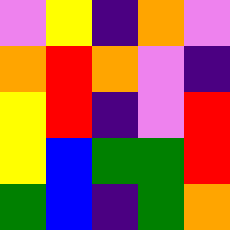[["violet", "yellow", "indigo", "orange", "violet"], ["orange", "red", "orange", "violet", "indigo"], ["yellow", "red", "indigo", "violet", "red"], ["yellow", "blue", "green", "green", "red"], ["green", "blue", "indigo", "green", "orange"]]